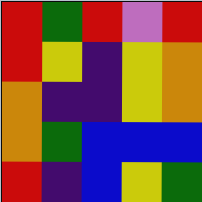[["red", "green", "red", "violet", "red"], ["red", "yellow", "indigo", "yellow", "orange"], ["orange", "indigo", "indigo", "yellow", "orange"], ["orange", "green", "blue", "blue", "blue"], ["red", "indigo", "blue", "yellow", "green"]]